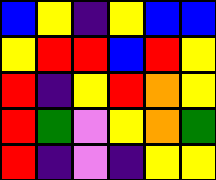[["blue", "yellow", "indigo", "yellow", "blue", "blue"], ["yellow", "red", "red", "blue", "red", "yellow"], ["red", "indigo", "yellow", "red", "orange", "yellow"], ["red", "green", "violet", "yellow", "orange", "green"], ["red", "indigo", "violet", "indigo", "yellow", "yellow"]]